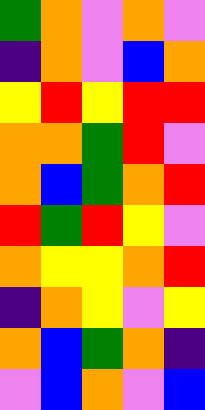[["green", "orange", "violet", "orange", "violet"], ["indigo", "orange", "violet", "blue", "orange"], ["yellow", "red", "yellow", "red", "red"], ["orange", "orange", "green", "red", "violet"], ["orange", "blue", "green", "orange", "red"], ["red", "green", "red", "yellow", "violet"], ["orange", "yellow", "yellow", "orange", "red"], ["indigo", "orange", "yellow", "violet", "yellow"], ["orange", "blue", "green", "orange", "indigo"], ["violet", "blue", "orange", "violet", "blue"]]